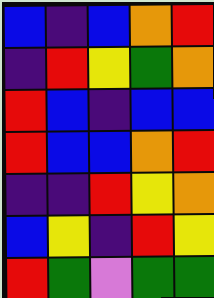[["blue", "indigo", "blue", "orange", "red"], ["indigo", "red", "yellow", "green", "orange"], ["red", "blue", "indigo", "blue", "blue"], ["red", "blue", "blue", "orange", "red"], ["indigo", "indigo", "red", "yellow", "orange"], ["blue", "yellow", "indigo", "red", "yellow"], ["red", "green", "violet", "green", "green"]]